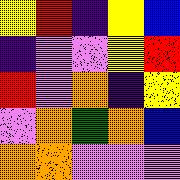[["yellow", "red", "indigo", "yellow", "blue"], ["indigo", "violet", "violet", "yellow", "red"], ["red", "violet", "orange", "indigo", "yellow"], ["violet", "orange", "green", "orange", "blue"], ["orange", "orange", "violet", "violet", "violet"]]